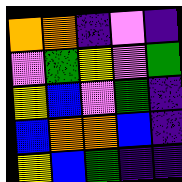[["orange", "orange", "indigo", "violet", "indigo"], ["violet", "green", "yellow", "violet", "green"], ["yellow", "blue", "violet", "green", "indigo"], ["blue", "orange", "orange", "blue", "indigo"], ["yellow", "blue", "green", "indigo", "indigo"]]